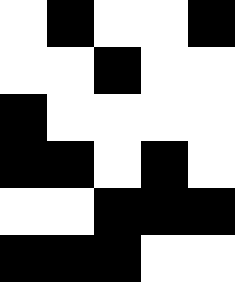[["white", "black", "white", "white", "black"], ["white", "white", "black", "white", "white"], ["black", "white", "white", "white", "white"], ["black", "black", "white", "black", "white"], ["white", "white", "black", "black", "black"], ["black", "black", "black", "white", "white"]]